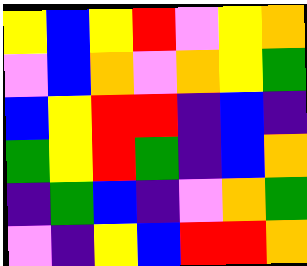[["yellow", "blue", "yellow", "red", "violet", "yellow", "orange"], ["violet", "blue", "orange", "violet", "orange", "yellow", "green"], ["blue", "yellow", "red", "red", "indigo", "blue", "indigo"], ["green", "yellow", "red", "green", "indigo", "blue", "orange"], ["indigo", "green", "blue", "indigo", "violet", "orange", "green"], ["violet", "indigo", "yellow", "blue", "red", "red", "orange"]]